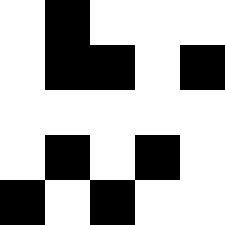[["white", "black", "white", "white", "white"], ["white", "black", "black", "white", "black"], ["white", "white", "white", "white", "white"], ["white", "black", "white", "black", "white"], ["black", "white", "black", "white", "white"]]